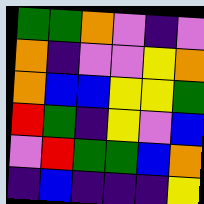[["green", "green", "orange", "violet", "indigo", "violet"], ["orange", "indigo", "violet", "violet", "yellow", "orange"], ["orange", "blue", "blue", "yellow", "yellow", "green"], ["red", "green", "indigo", "yellow", "violet", "blue"], ["violet", "red", "green", "green", "blue", "orange"], ["indigo", "blue", "indigo", "indigo", "indigo", "yellow"]]